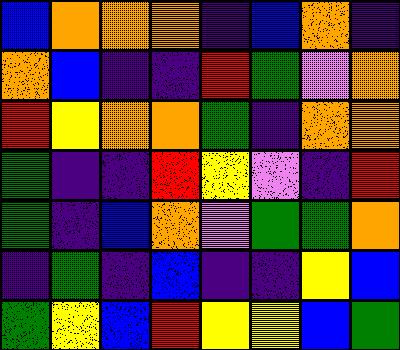[["blue", "orange", "orange", "orange", "indigo", "blue", "orange", "indigo"], ["orange", "blue", "indigo", "indigo", "red", "green", "violet", "orange"], ["red", "yellow", "orange", "orange", "green", "indigo", "orange", "orange"], ["green", "indigo", "indigo", "red", "yellow", "violet", "indigo", "red"], ["green", "indigo", "blue", "orange", "violet", "green", "green", "orange"], ["indigo", "green", "indigo", "blue", "indigo", "indigo", "yellow", "blue"], ["green", "yellow", "blue", "red", "yellow", "yellow", "blue", "green"]]